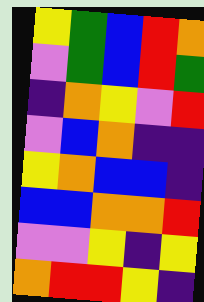[["yellow", "green", "blue", "red", "orange"], ["violet", "green", "blue", "red", "green"], ["indigo", "orange", "yellow", "violet", "red"], ["violet", "blue", "orange", "indigo", "indigo"], ["yellow", "orange", "blue", "blue", "indigo"], ["blue", "blue", "orange", "orange", "red"], ["violet", "violet", "yellow", "indigo", "yellow"], ["orange", "red", "red", "yellow", "indigo"]]